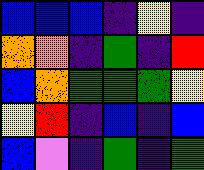[["blue", "blue", "blue", "indigo", "yellow", "indigo"], ["orange", "orange", "indigo", "green", "indigo", "red"], ["blue", "orange", "green", "green", "green", "yellow"], ["yellow", "red", "indigo", "blue", "indigo", "blue"], ["blue", "violet", "indigo", "green", "indigo", "green"]]